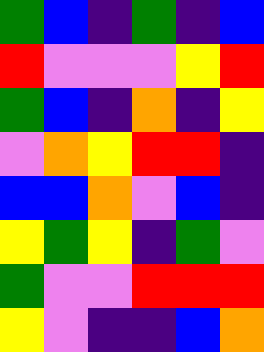[["green", "blue", "indigo", "green", "indigo", "blue"], ["red", "violet", "violet", "violet", "yellow", "red"], ["green", "blue", "indigo", "orange", "indigo", "yellow"], ["violet", "orange", "yellow", "red", "red", "indigo"], ["blue", "blue", "orange", "violet", "blue", "indigo"], ["yellow", "green", "yellow", "indigo", "green", "violet"], ["green", "violet", "violet", "red", "red", "red"], ["yellow", "violet", "indigo", "indigo", "blue", "orange"]]